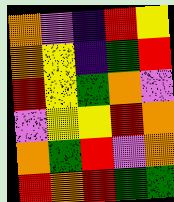[["orange", "violet", "indigo", "red", "yellow"], ["orange", "yellow", "indigo", "green", "red"], ["red", "yellow", "green", "orange", "violet"], ["violet", "yellow", "yellow", "red", "orange"], ["orange", "green", "red", "violet", "orange"], ["red", "orange", "red", "green", "green"]]